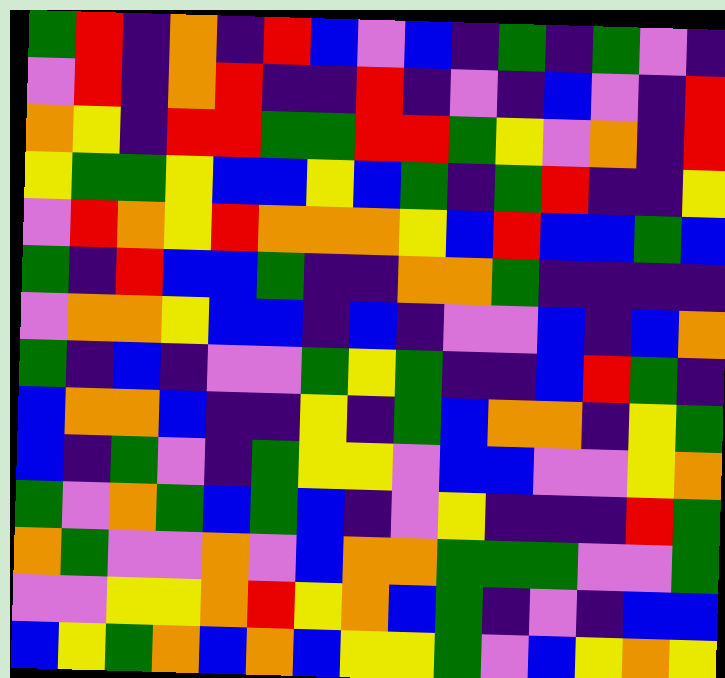[["green", "red", "indigo", "orange", "indigo", "red", "blue", "violet", "blue", "indigo", "green", "indigo", "green", "violet", "indigo"], ["violet", "red", "indigo", "orange", "red", "indigo", "indigo", "red", "indigo", "violet", "indigo", "blue", "violet", "indigo", "red"], ["orange", "yellow", "indigo", "red", "red", "green", "green", "red", "red", "green", "yellow", "violet", "orange", "indigo", "red"], ["yellow", "green", "green", "yellow", "blue", "blue", "yellow", "blue", "green", "indigo", "green", "red", "indigo", "indigo", "yellow"], ["violet", "red", "orange", "yellow", "red", "orange", "orange", "orange", "yellow", "blue", "red", "blue", "blue", "green", "blue"], ["green", "indigo", "red", "blue", "blue", "green", "indigo", "indigo", "orange", "orange", "green", "indigo", "indigo", "indigo", "indigo"], ["violet", "orange", "orange", "yellow", "blue", "blue", "indigo", "blue", "indigo", "violet", "violet", "blue", "indigo", "blue", "orange"], ["green", "indigo", "blue", "indigo", "violet", "violet", "green", "yellow", "green", "indigo", "indigo", "blue", "red", "green", "indigo"], ["blue", "orange", "orange", "blue", "indigo", "indigo", "yellow", "indigo", "green", "blue", "orange", "orange", "indigo", "yellow", "green"], ["blue", "indigo", "green", "violet", "indigo", "green", "yellow", "yellow", "violet", "blue", "blue", "violet", "violet", "yellow", "orange"], ["green", "violet", "orange", "green", "blue", "green", "blue", "indigo", "violet", "yellow", "indigo", "indigo", "indigo", "red", "green"], ["orange", "green", "violet", "violet", "orange", "violet", "blue", "orange", "orange", "green", "green", "green", "violet", "violet", "green"], ["violet", "violet", "yellow", "yellow", "orange", "red", "yellow", "orange", "blue", "green", "indigo", "violet", "indigo", "blue", "blue"], ["blue", "yellow", "green", "orange", "blue", "orange", "blue", "yellow", "yellow", "green", "violet", "blue", "yellow", "orange", "yellow"]]